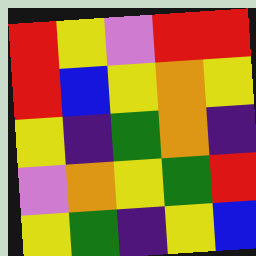[["red", "yellow", "violet", "red", "red"], ["red", "blue", "yellow", "orange", "yellow"], ["yellow", "indigo", "green", "orange", "indigo"], ["violet", "orange", "yellow", "green", "red"], ["yellow", "green", "indigo", "yellow", "blue"]]